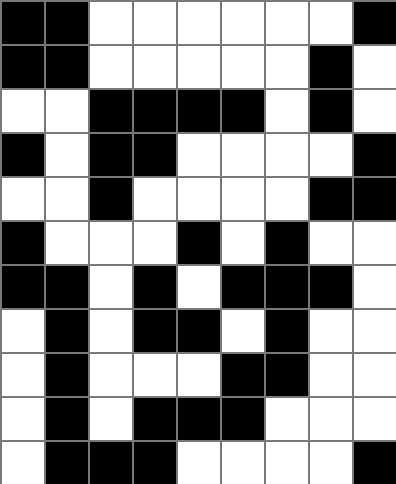[["black", "black", "white", "white", "white", "white", "white", "white", "black"], ["black", "black", "white", "white", "white", "white", "white", "black", "white"], ["white", "white", "black", "black", "black", "black", "white", "black", "white"], ["black", "white", "black", "black", "white", "white", "white", "white", "black"], ["white", "white", "black", "white", "white", "white", "white", "black", "black"], ["black", "white", "white", "white", "black", "white", "black", "white", "white"], ["black", "black", "white", "black", "white", "black", "black", "black", "white"], ["white", "black", "white", "black", "black", "white", "black", "white", "white"], ["white", "black", "white", "white", "white", "black", "black", "white", "white"], ["white", "black", "white", "black", "black", "black", "white", "white", "white"], ["white", "black", "black", "black", "white", "white", "white", "white", "black"]]